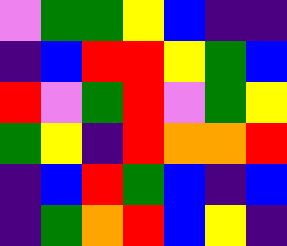[["violet", "green", "green", "yellow", "blue", "indigo", "indigo"], ["indigo", "blue", "red", "red", "yellow", "green", "blue"], ["red", "violet", "green", "red", "violet", "green", "yellow"], ["green", "yellow", "indigo", "red", "orange", "orange", "red"], ["indigo", "blue", "red", "green", "blue", "indigo", "blue"], ["indigo", "green", "orange", "red", "blue", "yellow", "indigo"]]